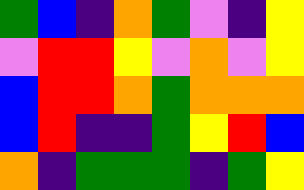[["green", "blue", "indigo", "orange", "green", "violet", "indigo", "yellow"], ["violet", "red", "red", "yellow", "violet", "orange", "violet", "yellow"], ["blue", "red", "red", "orange", "green", "orange", "orange", "orange"], ["blue", "red", "indigo", "indigo", "green", "yellow", "red", "blue"], ["orange", "indigo", "green", "green", "green", "indigo", "green", "yellow"]]